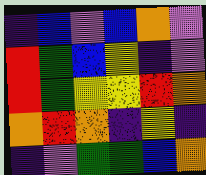[["indigo", "blue", "violet", "blue", "orange", "violet"], ["red", "green", "blue", "yellow", "indigo", "violet"], ["red", "green", "yellow", "yellow", "red", "orange"], ["orange", "red", "orange", "indigo", "yellow", "indigo"], ["indigo", "violet", "green", "green", "blue", "orange"]]